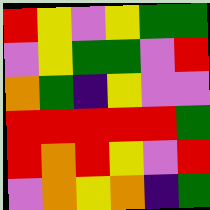[["red", "yellow", "violet", "yellow", "green", "green"], ["violet", "yellow", "green", "green", "violet", "red"], ["orange", "green", "indigo", "yellow", "violet", "violet"], ["red", "red", "red", "red", "red", "green"], ["red", "orange", "red", "yellow", "violet", "red"], ["violet", "orange", "yellow", "orange", "indigo", "green"]]